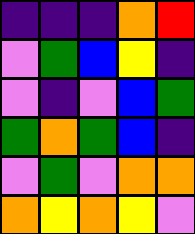[["indigo", "indigo", "indigo", "orange", "red"], ["violet", "green", "blue", "yellow", "indigo"], ["violet", "indigo", "violet", "blue", "green"], ["green", "orange", "green", "blue", "indigo"], ["violet", "green", "violet", "orange", "orange"], ["orange", "yellow", "orange", "yellow", "violet"]]